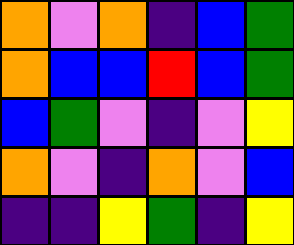[["orange", "violet", "orange", "indigo", "blue", "green"], ["orange", "blue", "blue", "red", "blue", "green"], ["blue", "green", "violet", "indigo", "violet", "yellow"], ["orange", "violet", "indigo", "orange", "violet", "blue"], ["indigo", "indigo", "yellow", "green", "indigo", "yellow"]]